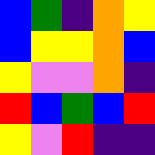[["blue", "green", "indigo", "orange", "yellow"], ["blue", "yellow", "yellow", "orange", "blue"], ["yellow", "violet", "violet", "orange", "indigo"], ["red", "blue", "green", "blue", "red"], ["yellow", "violet", "red", "indigo", "indigo"]]